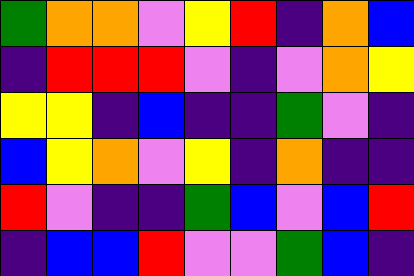[["green", "orange", "orange", "violet", "yellow", "red", "indigo", "orange", "blue"], ["indigo", "red", "red", "red", "violet", "indigo", "violet", "orange", "yellow"], ["yellow", "yellow", "indigo", "blue", "indigo", "indigo", "green", "violet", "indigo"], ["blue", "yellow", "orange", "violet", "yellow", "indigo", "orange", "indigo", "indigo"], ["red", "violet", "indigo", "indigo", "green", "blue", "violet", "blue", "red"], ["indigo", "blue", "blue", "red", "violet", "violet", "green", "blue", "indigo"]]